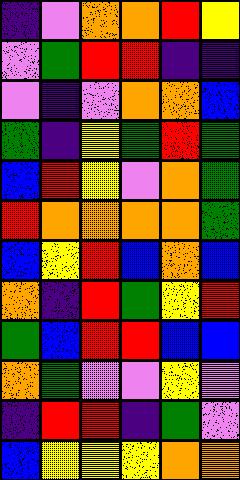[["indigo", "violet", "orange", "orange", "red", "yellow"], ["violet", "green", "red", "red", "indigo", "indigo"], ["violet", "indigo", "violet", "orange", "orange", "blue"], ["green", "indigo", "yellow", "green", "red", "green"], ["blue", "red", "yellow", "violet", "orange", "green"], ["red", "orange", "orange", "orange", "orange", "green"], ["blue", "yellow", "red", "blue", "orange", "blue"], ["orange", "indigo", "red", "green", "yellow", "red"], ["green", "blue", "red", "red", "blue", "blue"], ["orange", "green", "violet", "violet", "yellow", "violet"], ["indigo", "red", "red", "indigo", "green", "violet"], ["blue", "yellow", "yellow", "yellow", "orange", "orange"]]